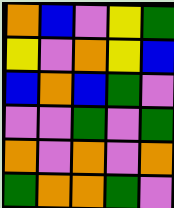[["orange", "blue", "violet", "yellow", "green"], ["yellow", "violet", "orange", "yellow", "blue"], ["blue", "orange", "blue", "green", "violet"], ["violet", "violet", "green", "violet", "green"], ["orange", "violet", "orange", "violet", "orange"], ["green", "orange", "orange", "green", "violet"]]